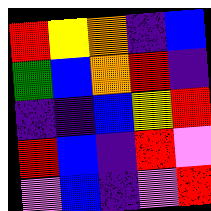[["red", "yellow", "orange", "indigo", "blue"], ["green", "blue", "orange", "red", "indigo"], ["indigo", "indigo", "blue", "yellow", "red"], ["red", "blue", "indigo", "red", "violet"], ["violet", "blue", "indigo", "violet", "red"]]